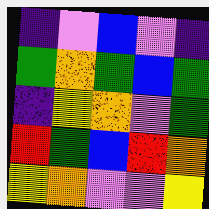[["indigo", "violet", "blue", "violet", "indigo"], ["green", "orange", "green", "blue", "green"], ["indigo", "yellow", "orange", "violet", "green"], ["red", "green", "blue", "red", "orange"], ["yellow", "orange", "violet", "violet", "yellow"]]